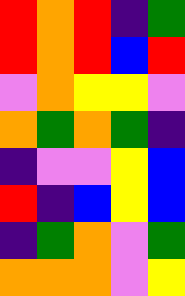[["red", "orange", "red", "indigo", "green"], ["red", "orange", "red", "blue", "red"], ["violet", "orange", "yellow", "yellow", "violet"], ["orange", "green", "orange", "green", "indigo"], ["indigo", "violet", "violet", "yellow", "blue"], ["red", "indigo", "blue", "yellow", "blue"], ["indigo", "green", "orange", "violet", "green"], ["orange", "orange", "orange", "violet", "yellow"]]